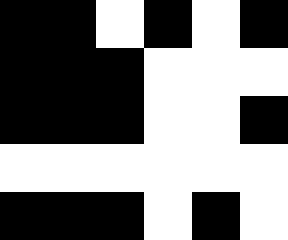[["black", "black", "white", "black", "white", "black"], ["black", "black", "black", "white", "white", "white"], ["black", "black", "black", "white", "white", "black"], ["white", "white", "white", "white", "white", "white"], ["black", "black", "black", "white", "black", "white"]]